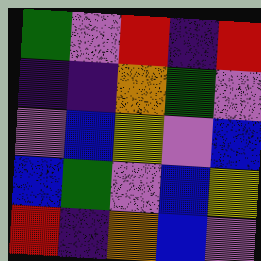[["green", "violet", "red", "indigo", "red"], ["indigo", "indigo", "orange", "green", "violet"], ["violet", "blue", "yellow", "violet", "blue"], ["blue", "green", "violet", "blue", "yellow"], ["red", "indigo", "orange", "blue", "violet"]]